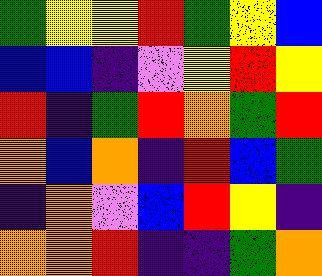[["green", "yellow", "yellow", "red", "green", "yellow", "blue"], ["blue", "blue", "indigo", "violet", "yellow", "red", "yellow"], ["red", "indigo", "green", "red", "orange", "green", "red"], ["orange", "blue", "orange", "indigo", "red", "blue", "green"], ["indigo", "orange", "violet", "blue", "red", "yellow", "indigo"], ["orange", "orange", "red", "indigo", "indigo", "green", "orange"]]